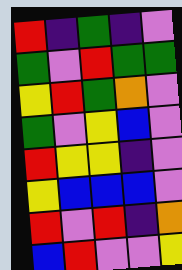[["red", "indigo", "green", "indigo", "violet"], ["green", "violet", "red", "green", "green"], ["yellow", "red", "green", "orange", "violet"], ["green", "violet", "yellow", "blue", "violet"], ["red", "yellow", "yellow", "indigo", "violet"], ["yellow", "blue", "blue", "blue", "violet"], ["red", "violet", "red", "indigo", "orange"], ["blue", "red", "violet", "violet", "yellow"]]